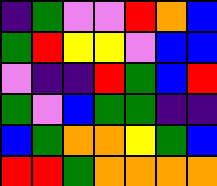[["indigo", "green", "violet", "violet", "red", "orange", "blue"], ["green", "red", "yellow", "yellow", "violet", "blue", "blue"], ["violet", "indigo", "indigo", "red", "green", "blue", "red"], ["green", "violet", "blue", "green", "green", "indigo", "indigo"], ["blue", "green", "orange", "orange", "yellow", "green", "blue"], ["red", "red", "green", "orange", "orange", "orange", "orange"]]